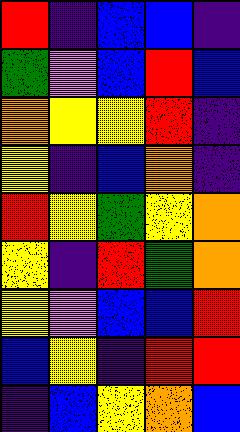[["red", "indigo", "blue", "blue", "indigo"], ["green", "violet", "blue", "red", "blue"], ["orange", "yellow", "yellow", "red", "indigo"], ["yellow", "indigo", "blue", "orange", "indigo"], ["red", "yellow", "green", "yellow", "orange"], ["yellow", "indigo", "red", "green", "orange"], ["yellow", "violet", "blue", "blue", "red"], ["blue", "yellow", "indigo", "red", "red"], ["indigo", "blue", "yellow", "orange", "blue"]]